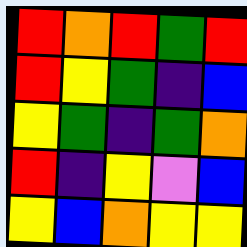[["red", "orange", "red", "green", "red"], ["red", "yellow", "green", "indigo", "blue"], ["yellow", "green", "indigo", "green", "orange"], ["red", "indigo", "yellow", "violet", "blue"], ["yellow", "blue", "orange", "yellow", "yellow"]]